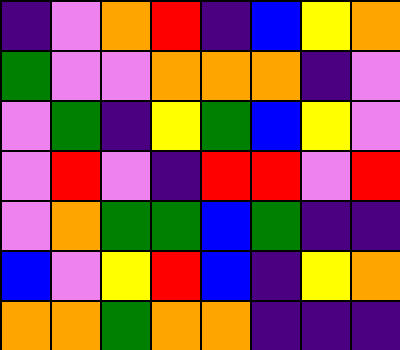[["indigo", "violet", "orange", "red", "indigo", "blue", "yellow", "orange"], ["green", "violet", "violet", "orange", "orange", "orange", "indigo", "violet"], ["violet", "green", "indigo", "yellow", "green", "blue", "yellow", "violet"], ["violet", "red", "violet", "indigo", "red", "red", "violet", "red"], ["violet", "orange", "green", "green", "blue", "green", "indigo", "indigo"], ["blue", "violet", "yellow", "red", "blue", "indigo", "yellow", "orange"], ["orange", "orange", "green", "orange", "orange", "indigo", "indigo", "indigo"]]